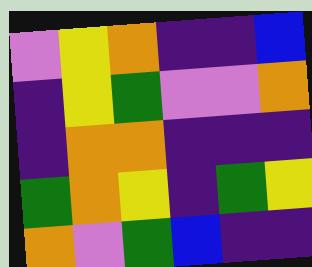[["violet", "yellow", "orange", "indigo", "indigo", "blue"], ["indigo", "yellow", "green", "violet", "violet", "orange"], ["indigo", "orange", "orange", "indigo", "indigo", "indigo"], ["green", "orange", "yellow", "indigo", "green", "yellow"], ["orange", "violet", "green", "blue", "indigo", "indigo"]]